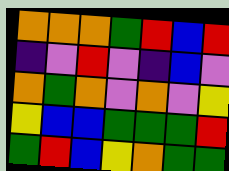[["orange", "orange", "orange", "green", "red", "blue", "red"], ["indigo", "violet", "red", "violet", "indigo", "blue", "violet"], ["orange", "green", "orange", "violet", "orange", "violet", "yellow"], ["yellow", "blue", "blue", "green", "green", "green", "red"], ["green", "red", "blue", "yellow", "orange", "green", "green"]]